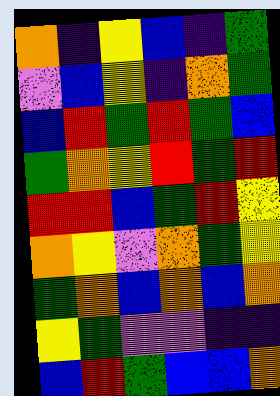[["orange", "indigo", "yellow", "blue", "indigo", "green"], ["violet", "blue", "yellow", "indigo", "orange", "green"], ["blue", "red", "green", "red", "green", "blue"], ["green", "orange", "yellow", "red", "green", "red"], ["red", "red", "blue", "green", "red", "yellow"], ["orange", "yellow", "violet", "orange", "green", "yellow"], ["green", "orange", "blue", "orange", "blue", "orange"], ["yellow", "green", "violet", "violet", "indigo", "indigo"], ["blue", "red", "green", "blue", "blue", "orange"]]